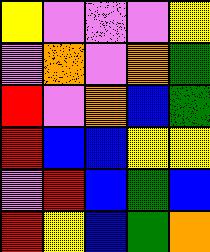[["yellow", "violet", "violet", "violet", "yellow"], ["violet", "orange", "violet", "orange", "green"], ["red", "violet", "orange", "blue", "green"], ["red", "blue", "blue", "yellow", "yellow"], ["violet", "red", "blue", "green", "blue"], ["red", "yellow", "blue", "green", "orange"]]